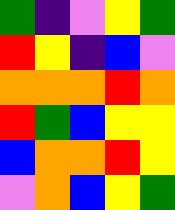[["green", "indigo", "violet", "yellow", "green"], ["red", "yellow", "indigo", "blue", "violet"], ["orange", "orange", "orange", "red", "orange"], ["red", "green", "blue", "yellow", "yellow"], ["blue", "orange", "orange", "red", "yellow"], ["violet", "orange", "blue", "yellow", "green"]]